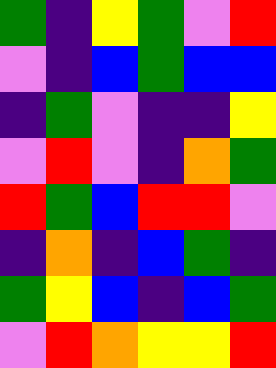[["green", "indigo", "yellow", "green", "violet", "red"], ["violet", "indigo", "blue", "green", "blue", "blue"], ["indigo", "green", "violet", "indigo", "indigo", "yellow"], ["violet", "red", "violet", "indigo", "orange", "green"], ["red", "green", "blue", "red", "red", "violet"], ["indigo", "orange", "indigo", "blue", "green", "indigo"], ["green", "yellow", "blue", "indigo", "blue", "green"], ["violet", "red", "orange", "yellow", "yellow", "red"]]